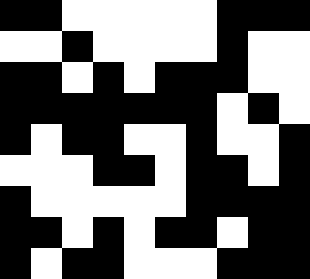[["black", "black", "white", "white", "white", "white", "white", "black", "black", "black"], ["white", "white", "black", "white", "white", "white", "white", "black", "white", "white"], ["black", "black", "white", "black", "white", "black", "black", "black", "white", "white"], ["black", "black", "black", "black", "black", "black", "black", "white", "black", "white"], ["black", "white", "black", "black", "white", "white", "black", "white", "white", "black"], ["white", "white", "white", "black", "black", "white", "black", "black", "white", "black"], ["black", "white", "white", "white", "white", "white", "black", "black", "black", "black"], ["black", "black", "white", "black", "white", "black", "black", "white", "black", "black"], ["black", "white", "black", "black", "white", "white", "white", "black", "black", "black"]]